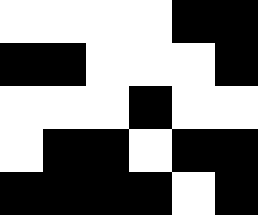[["white", "white", "white", "white", "black", "black"], ["black", "black", "white", "white", "white", "black"], ["white", "white", "white", "black", "white", "white"], ["white", "black", "black", "white", "black", "black"], ["black", "black", "black", "black", "white", "black"]]